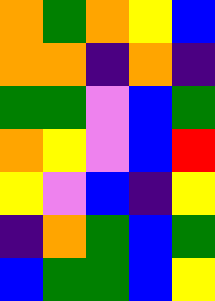[["orange", "green", "orange", "yellow", "blue"], ["orange", "orange", "indigo", "orange", "indigo"], ["green", "green", "violet", "blue", "green"], ["orange", "yellow", "violet", "blue", "red"], ["yellow", "violet", "blue", "indigo", "yellow"], ["indigo", "orange", "green", "blue", "green"], ["blue", "green", "green", "blue", "yellow"]]